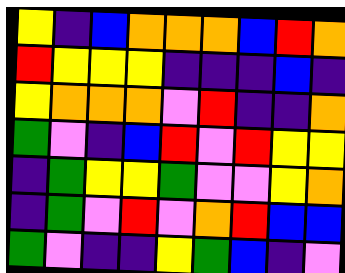[["yellow", "indigo", "blue", "orange", "orange", "orange", "blue", "red", "orange"], ["red", "yellow", "yellow", "yellow", "indigo", "indigo", "indigo", "blue", "indigo"], ["yellow", "orange", "orange", "orange", "violet", "red", "indigo", "indigo", "orange"], ["green", "violet", "indigo", "blue", "red", "violet", "red", "yellow", "yellow"], ["indigo", "green", "yellow", "yellow", "green", "violet", "violet", "yellow", "orange"], ["indigo", "green", "violet", "red", "violet", "orange", "red", "blue", "blue"], ["green", "violet", "indigo", "indigo", "yellow", "green", "blue", "indigo", "violet"]]